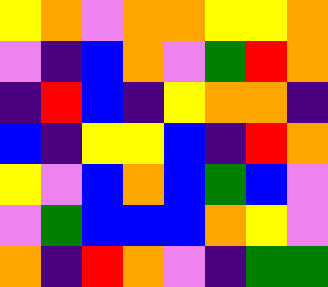[["yellow", "orange", "violet", "orange", "orange", "yellow", "yellow", "orange"], ["violet", "indigo", "blue", "orange", "violet", "green", "red", "orange"], ["indigo", "red", "blue", "indigo", "yellow", "orange", "orange", "indigo"], ["blue", "indigo", "yellow", "yellow", "blue", "indigo", "red", "orange"], ["yellow", "violet", "blue", "orange", "blue", "green", "blue", "violet"], ["violet", "green", "blue", "blue", "blue", "orange", "yellow", "violet"], ["orange", "indigo", "red", "orange", "violet", "indigo", "green", "green"]]